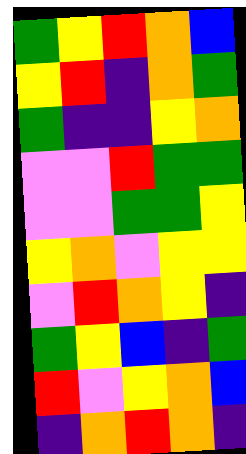[["green", "yellow", "red", "orange", "blue"], ["yellow", "red", "indigo", "orange", "green"], ["green", "indigo", "indigo", "yellow", "orange"], ["violet", "violet", "red", "green", "green"], ["violet", "violet", "green", "green", "yellow"], ["yellow", "orange", "violet", "yellow", "yellow"], ["violet", "red", "orange", "yellow", "indigo"], ["green", "yellow", "blue", "indigo", "green"], ["red", "violet", "yellow", "orange", "blue"], ["indigo", "orange", "red", "orange", "indigo"]]